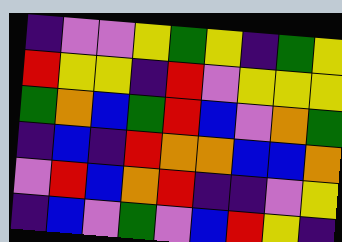[["indigo", "violet", "violet", "yellow", "green", "yellow", "indigo", "green", "yellow"], ["red", "yellow", "yellow", "indigo", "red", "violet", "yellow", "yellow", "yellow"], ["green", "orange", "blue", "green", "red", "blue", "violet", "orange", "green"], ["indigo", "blue", "indigo", "red", "orange", "orange", "blue", "blue", "orange"], ["violet", "red", "blue", "orange", "red", "indigo", "indigo", "violet", "yellow"], ["indigo", "blue", "violet", "green", "violet", "blue", "red", "yellow", "indigo"]]